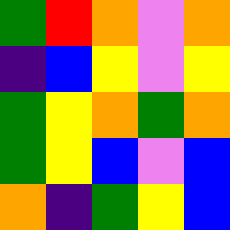[["green", "red", "orange", "violet", "orange"], ["indigo", "blue", "yellow", "violet", "yellow"], ["green", "yellow", "orange", "green", "orange"], ["green", "yellow", "blue", "violet", "blue"], ["orange", "indigo", "green", "yellow", "blue"]]